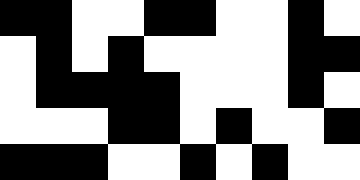[["black", "black", "white", "white", "black", "black", "white", "white", "black", "white"], ["white", "black", "white", "black", "white", "white", "white", "white", "black", "black"], ["white", "black", "black", "black", "black", "white", "white", "white", "black", "white"], ["white", "white", "white", "black", "black", "white", "black", "white", "white", "black"], ["black", "black", "black", "white", "white", "black", "white", "black", "white", "white"]]